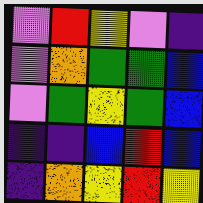[["violet", "red", "yellow", "violet", "indigo"], ["violet", "orange", "green", "green", "blue"], ["violet", "green", "yellow", "green", "blue"], ["indigo", "indigo", "blue", "red", "blue"], ["indigo", "orange", "yellow", "red", "yellow"]]